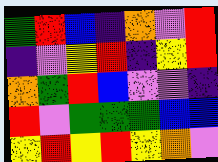[["green", "red", "blue", "indigo", "orange", "violet", "red"], ["indigo", "violet", "yellow", "red", "indigo", "yellow", "red"], ["orange", "green", "red", "blue", "violet", "violet", "indigo"], ["red", "violet", "green", "green", "green", "blue", "blue"], ["yellow", "red", "yellow", "red", "yellow", "orange", "violet"]]